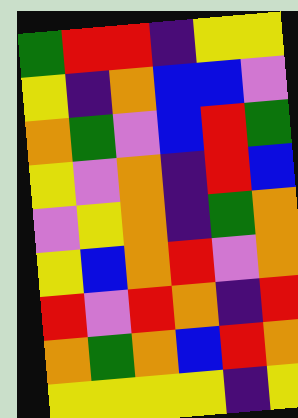[["green", "red", "red", "indigo", "yellow", "yellow"], ["yellow", "indigo", "orange", "blue", "blue", "violet"], ["orange", "green", "violet", "blue", "red", "green"], ["yellow", "violet", "orange", "indigo", "red", "blue"], ["violet", "yellow", "orange", "indigo", "green", "orange"], ["yellow", "blue", "orange", "red", "violet", "orange"], ["red", "violet", "red", "orange", "indigo", "red"], ["orange", "green", "orange", "blue", "red", "orange"], ["yellow", "yellow", "yellow", "yellow", "indigo", "yellow"]]